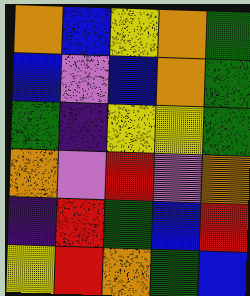[["orange", "blue", "yellow", "orange", "green"], ["blue", "violet", "blue", "orange", "green"], ["green", "indigo", "yellow", "yellow", "green"], ["orange", "violet", "red", "violet", "orange"], ["indigo", "red", "green", "blue", "red"], ["yellow", "red", "orange", "green", "blue"]]